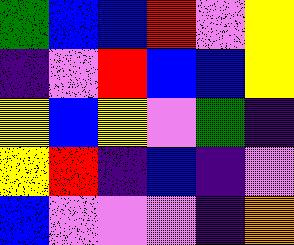[["green", "blue", "blue", "red", "violet", "yellow"], ["indigo", "violet", "red", "blue", "blue", "yellow"], ["yellow", "blue", "yellow", "violet", "green", "indigo"], ["yellow", "red", "indigo", "blue", "indigo", "violet"], ["blue", "violet", "violet", "violet", "indigo", "orange"]]